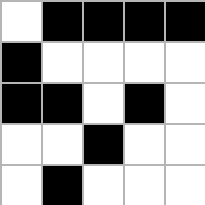[["white", "black", "black", "black", "black"], ["black", "white", "white", "white", "white"], ["black", "black", "white", "black", "white"], ["white", "white", "black", "white", "white"], ["white", "black", "white", "white", "white"]]